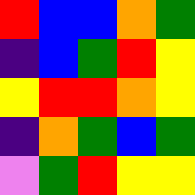[["red", "blue", "blue", "orange", "green"], ["indigo", "blue", "green", "red", "yellow"], ["yellow", "red", "red", "orange", "yellow"], ["indigo", "orange", "green", "blue", "green"], ["violet", "green", "red", "yellow", "yellow"]]